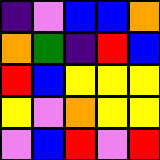[["indigo", "violet", "blue", "blue", "orange"], ["orange", "green", "indigo", "red", "blue"], ["red", "blue", "yellow", "yellow", "yellow"], ["yellow", "violet", "orange", "yellow", "yellow"], ["violet", "blue", "red", "violet", "red"]]